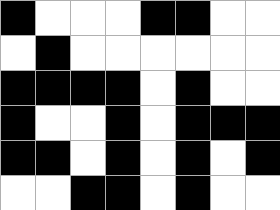[["black", "white", "white", "white", "black", "black", "white", "white"], ["white", "black", "white", "white", "white", "white", "white", "white"], ["black", "black", "black", "black", "white", "black", "white", "white"], ["black", "white", "white", "black", "white", "black", "black", "black"], ["black", "black", "white", "black", "white", "black", "white", "black"], ["white", "white", "black", "black", "white", "black", "white", "white"]]